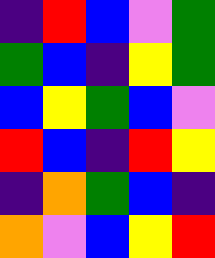[["indigo", "red", "blue", "violet", "green"], ["green", "blue", "indigo", "yellow", "green"], ["blue", "yellow", "green", "blue", "violet"], ["red", "blue", "indigo", "red", "yellow"], ["indigo", "orange", "green", "blue", "indigo"], ["orange", "violet", "blue", "yellow", "red"]]